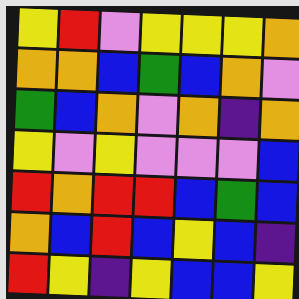[["yellow", "red", "violet", "yellow", "yellow", "yellow", "orange"], ["orange", "orange", "blue", "green", "blue", "orange", "violet"], ["green", "blue", "orange", "violet", "orange", "indigo", "orange"], ["yellow", "violet", "yellow", "violet", "violet", "violet", "blue"], ["red", "orange", "red", "red", "blue", "green", "blue"], ["orange", "blue", "red", "blue", "yellow", "blue", "indigo"], ["red", "yellow", "indigo", "yellow", "blue", "blue", "yellow"]]